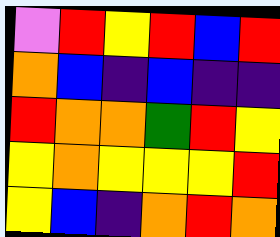[["violet", "red", "yellow", "red", "blue", "red"], ["orange", "blue", "indigo", "blue", "indigo", "indigo"], ["red", "orange", "orange", "green", "red", "yellow"], ["yellow", "orange", "yellow", "yellow", "yellow", "red"], ["yellow", "blue", "indigo", "orange", "red", "orange"]]